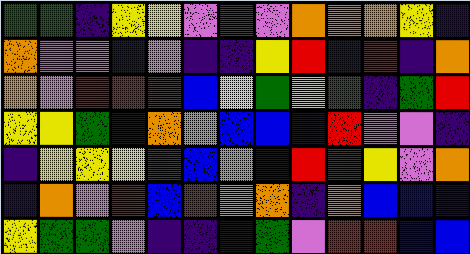[["green", "green", "indigo", "yellow", "yellow", "violet", "green", "violet", "orange", "orange", "orange", "yellow", "indigo"], ["orange", "violet", "violet", "indigo", "violet", "indigo", "indigo", "yellow", "red", "indigo", "red", "indigo", "orange"], ["orange", "violet", "red", "red", "red", "blue", "yellow", "green", "yellow", "green", "indigo", "green", "red"], ["yellow", "yellow", "green", "indigo", "orange", "violet", "blue", "blue", "blue", "red", "violet", "violet", "indigo"], ["indigo", "yellow", "yellow", "yellow", "green", "blue", "orange", "blue", "red", "green", "yellow", "violet", "orange"], ["indigo", "orange", "violet", "red", "blue", "red", "orange", "orange", "indigo", "orange", "blue", "blue", "indigo"], ["yellow", "green", "green", "violet", "indigo", "indigo", "blue", "green", "violet", "red", "red", "blue", "blue"]]